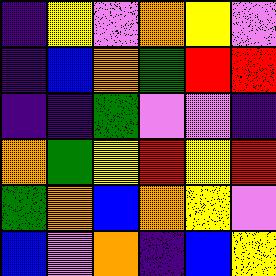[["indigo", "yellow", "violet", "orange", "yellow", "violet"], ["indigo", "blue", "orange", "green", "red", "red"], ["indigo", "indigo", "green", "violet", "violet", "indigo"], ["orange", "green", "yellow", "red", "yellow", "red"], ["green", "orange", "blue", "orange", "yellow", "violet"], ["blue", "violet", "orange", "indigo", "blue", "yellow"]]